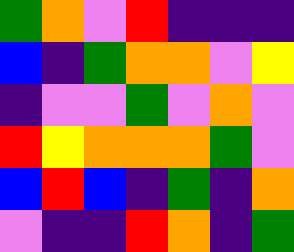[["green", "orange", "violet", "red", "indigo", "indigo", "indigo"], ["blue", "indigo", "green", "orange", "orange", "violet", "yellow"], ["indigo", "violet", "violet", "green", "violet", "orange", "violet"], ["red", "yellow", "orange", "orange", "orange", "green", "violet"], ["blue", "red", "blue", "indigo", "green", "indigo", "orange"], ["violet", "indigo", "indigo", "red", "orange", "indigo", "green"]]